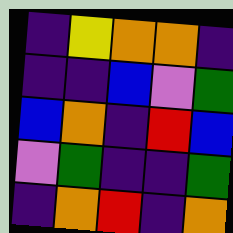[["indigo", "yellow", "orange", "orange", "indigo"], ["indigo", "indigo", "blue", "violet", "green"], ["blue", "orange", "indigo", "red", "blue"], ["violet", "green", "indigo", "indigo", "green"], ["indigo", "orange", "red", "indigo", "orange"]]